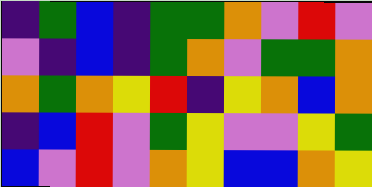[["indigo", "green", "blue", "indigo", "green", "green", "orange", "violet", "red", "violet"], ["violet", "indigo", "blue", "indigo", "green", "orange", "violet", "green", "green", "orange"], ["orange", "green", "orange", "yellow", "red", "indigo", "yellow", "orange", "blue", "orange"], ["indigo", "blue", "red", "violet", "green", "yellow", "violet", "violet", "yellow", "green"], ["blue", "violet", "red", "violet", "orange", "yellow", "blue", "blue", "orange", "yellow"]]